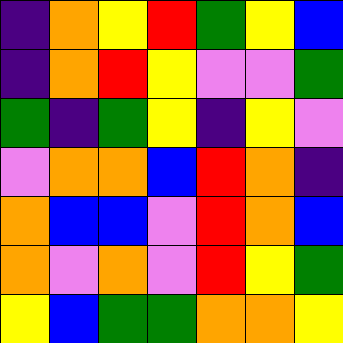[["indigo", "orange", "yellow", "red", "green", "yellow", "blue"], ["indigo", "orange", "red", "yellow", "violet", "violet", "green"], ["green", "indigo", "green", "yellow", "indigo", "yellow", "violet"], ["violet", "orange", "orange", "blue", "red", "orange", "indigo"], ["orange", "blue", "blue", "violet", "red", "orange", "blue"], ["orange", "violet", "orange", "violet", "red", "yellow", "green"], ["yellow", "blue", "green", "green", "orange", "orange", "yellow"]]